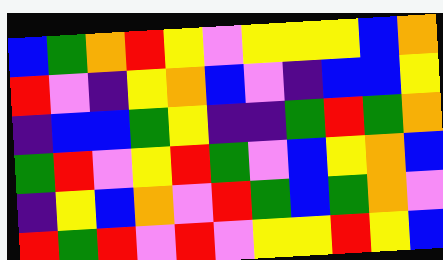[["blue", "green", "orange", "red", "yellow", "violet", "yellow", "yellow", "yellow", "blue", "orange"], ["red", "violet", "indigo", "yellow", "orange", "blue", "violet", "indigo", "blue", "blue", "yellow"], ["indigo", "blue", "blue", "green", "yellow", "indigo", "indigo", "green", "red", "green", "orange"], ["green", "red", "violet", "yellow", "red", "green", "violet", "blue", "yellow", "orange", "blue"], ["indigo", "yellow", "blue", "orange", "violet", "red", "green", "blue", "green", "orange", "violet"], ["red", "green", "red", "violet", "red", "violet", "yellow", "yellow", "red", "yellow", "blue"]]